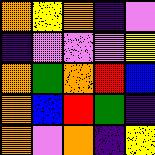[["orange", "yellow", "orange", "indigo", "violet"], ["indigo", "violet", "violet", "violet", "yellow"], ["orange", "green", "orange", "red", "blue"], ["orange", "blue", "red", "green", "indigo"], ["orange", "violet", "orange", "indigo", "yellow"]]